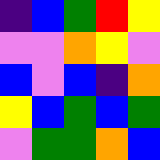[["indigo", "blue", "green", "red", "yellow"], ["violet", "violet", "orange", "yellow", "violet"], ["blue", "violet", "blue", "indigo", "orange"], ["yellow", "blue", "green", "blue", "green"], ["violet", "green", "green", "orange", "blue"]]